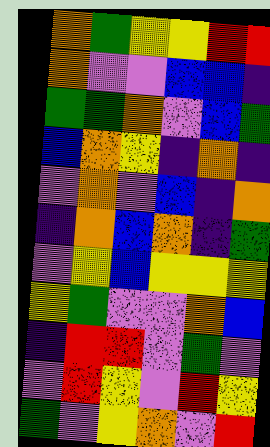[["orange", "green", "yellow", "yellow", "red", "red"], ["orange", "violet", "violet", "blue", "blue", "indigo"], ["green", "green", "orange", "violet", "blue", "green"], ["blue", "orange", "yellow", "indigo", "orange", "indigo"], ["violet", "orange", "violet", "blue", "indigo", "orange"], ["indigo", "orange", "blue", "orange", "indigo", "green"], ["violet", "yellow", "blue", "yellow", "yellow", "yellow"], ["yellow", "green", "violet", "violet", "orange", "blue"], ["indigo", "red", "red", "violet", "green", "violet"], ["violet", "red", "yellow", "violet", "red", "yellow"], ["green", "violet", "yellow", "orange", "violet", "red"]]